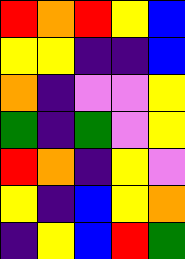[["red", "orange", "red", "yellow", "blue"], ["yellow", "yellow", "indigo", "indigo", "blue"], ["orange", "indigo", "violet", "violet", "yellow"], ["green", "indigo", "green", "violet", "yellow"], ["red", "orange", "indigo", "yellow", "violet"], ["yellow", "indigo", "blue", "yellow", "orange"], ["indigo", "yellow", "blue", "red", "green"]]